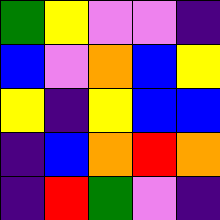[["green", "yellow", "violet", "violet", "indigo"], ["blue", "violet", "orange", "blue", "yellow"], ["yellow", "indigo", "yellow", "blue", "blue"], ["indigo", "blue", "orange", "red", "orange"], ["indigo", "red", "green", "violet", "indigo"]]